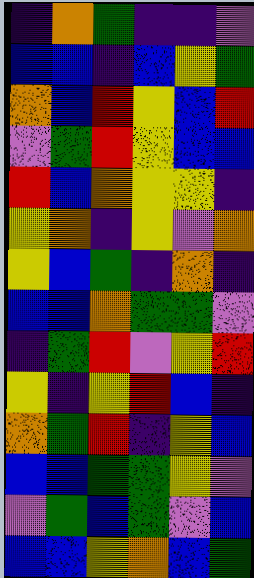[["indigo", "orange", "green", "indigo", "indigo", "violet"], ["blue", "blue", "indigo", "blue", "yellow", "green"], ["orange", "blue", "red", "yellow", "blue", "red"], ["violet", "green", "red", "yellow", "blue", "blue"], ["red", "blue", "orange", "yellow", "yellow", "indigo"], ["yellow", "orange", "indigo", "yellow", "violet", "orange"], ["yellow", "blue", "green", "indigo", "orange", "indigo"], ["blue", "blue", "orange", "green", "green", "violet"], ["indigo", "green", "red", "violet", "yellow", "red"], ["yellow", "indigo", "yellow", "red", "blue", "indigo"], ["orange", "green", "red", "indigo", "yellow", "blue"], ["blue", "blue", "green", "green", "yellow", "violet"], ["violet", "green", "blue", "green", "violet", "blue"], ["blue", "blue", "yellow", "orange", "blue", "green"]]